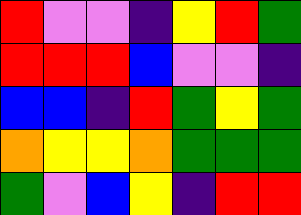[["red", "violet", "violet", "indigo", "yellow", "red", "green"], ["red", "red", "red", "blue", "violet", "violet", "indigo"], ["blue", "blue", "indigo", "red", "green", "yellow", "green"], ["orange", "yellow", "yellow", "orange", "green", "green", "green"], ["green", "violet", "blue", "yellow", "indigo", "red", "red"]]